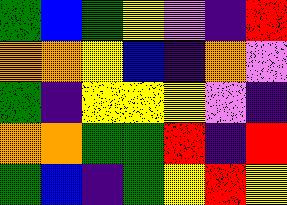[["green", "blue", "green", "yellow", "violet", "indigo", "red"], ["orange", "orange", "yellow", "blue", "indigo", "orange", "violet"], ["green", "indigo", "yellow", "yellow", "yellow", "violet", "indigo"], ["orange", "orange", "green", "green", "red", "indigo", "red"], ["green", "blue", "indigo", "green", "yellow", "red", "yellow"]]